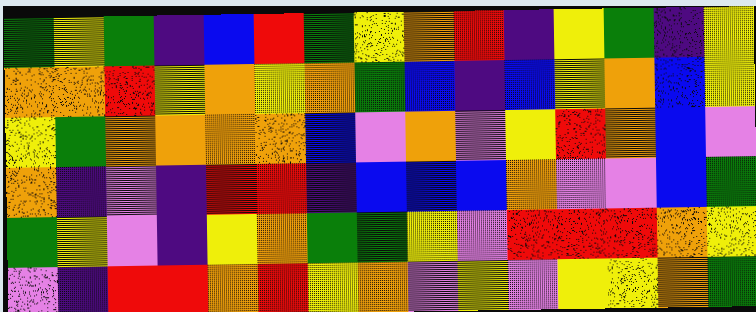[["green", "yellow", "green", "indigo", "blue", "red", "green", "yellow", "orange", "red", "indigo", "yellow", "green", "indigo", "yellow"], ["orange", "orange", "red", "yellow", "orange", "yellow", "orange", "green", "blue", "indigo", "blue", "yellow", "orange", "blue", "yellow"], ["yellow", "green", "orange", "orange", "orange", "orange", "blue", "violet", "orange", "violet", "yellow", "red", "orange", "blue", "violet"], ["orange", "indigo", "violet", "indigo", "red", "red", "indigo", "blue", "blue", "blue", "orange", "violet", "violet", "blue", "green"], ["green", "yellow", "violet", "indigo", "yellow", "orange", "green", "green", "yellow", "violet", "red", "red", "red", "orange", "yellow"], ["violet", "indigo", "red", "red", "orange", "red", "yellow", "orange", "violet", "yellow", "violet", "yellow", "yellow", "orange", "green"]]